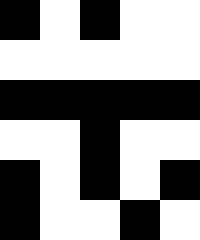[["black", "white", "black", "white", "white"], ["white", "white", "white", "white", "white"], ["black", "black", "black", "black", "black"], ["white", "white", "black", "white", "white"], ["black", "white", "black", "white", "black"], ["black", "white", "white", "black", "white"]]